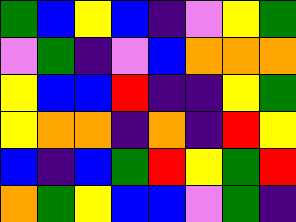[["green", "blue", "yellow", "blue", "indigo", "violet", "yellow", "green"], ["violet", "green", "indigo", "violet", "blue", "orange", "orange", "orange"], ["yellow", "blue", "blue", "red", "indigo", "indigo", "yellow", "green"], ["yellow", "orange", "orange", "indigo", "orange", "indigo", "red", "yellow"], ["blue", "indigo", "blue", "green", "red", "yellow", "green", "red"], ["orange", "green", "yellow", "blue", "blue", "violet", "green", "indigo"]]